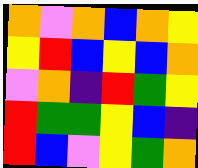[["orange", "violet", "orange", "blue", "orange", "yellow"], ["yellow", "red", "blue", "yellow", "blue", "orange"], ["violet", "orange", "indigo", "red", "green", "yellow"], ["red", "green", "green", "yellow", "blue", "indigo"], ["red", "blue", "violet", "yellow", "green", "orange"]]